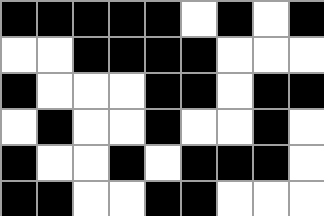[["black", "black", "black", "black", "black", "white", "black", "white", "black"], ["white", "white", "black", "black", "black", "black", "white", "white", "white"], ["black", "white", "white", "white", "black", "black", "white", "black", "black"], ["white", "black", "white", "white", "black", "white", "white", "black", "white"], ["black", "white", "white", "black", "white", "black", "black", "black", "white"], ["black", "black", "white", "white", "black", "black", "white", "white", "white"]]